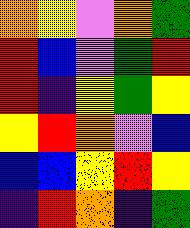[["orange", "yellow", "violet", "orange", "green"], ["red", "blue", "violet", "green", "red"], ["red", "indigo", "yellow", "green", "yellow"], ["yellow", "red", "orange", "violet", "blue"], ["blue", "blue", "yellow", "red", "yellow"], ["indigo", "red", "orange", "indigo", "green"]]